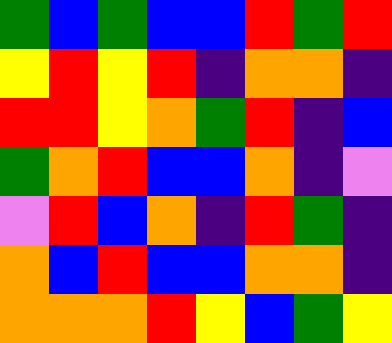[["green", "blue", "green", "blue", "blue", "red", "green", "red"], ["yellow", "red", "yellow", "red", "indigo", "orange", "orange", "indigo"], ["red", "red", "yellow", "orange", "green", "red", "indigo", "blue"], ["green", "orange", "red", "blue", "blue", "orange", "indigo", "violet"], ["violet", "red", "blue", "orange", "indigo", "red", "green", "indigo"], ["orange", "blue", "red", "blue", "blue", "orange", "orange", "indigo"], ["orange", "orange", "orange", "red", "yellow", "blue", "green", "yellow"]]